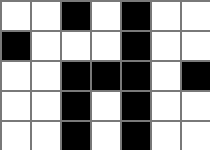[["white", "white", "black", "white", "black", "white", "white"], ["black", "white", "white", "white", "black", "white", "white"], ["white", "white", "black", "black", "black", "white", "black"], ["white", "white", "black", "white", "black", "white", "white"], ["white", "white", "black", "white", "black", "white", "white"]]